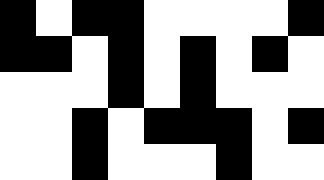[["black", "white", "black", "black", "white", "white", "white", "white", "black"], ["black", "black", "white", "black", "white", "black", "white", "black", "white"], ["white", "white", "white", "black", "white", "black", "white", "white", "white"], ["white", "white", "black", "white", "black", "black", "black", "white", "black"], ["white", "white", "black", "white", "white", "white", "black", "white", "white"]]